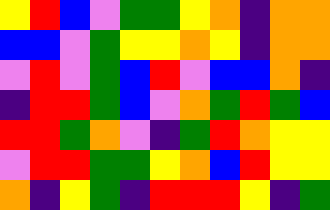[["yellow", "red", "blue", "violet", "green", "green", "yellow", "orange", "indigo", "orange", "orange"], ["blue", "blue", "violet", "green", "yellow", "yellow", "orange", "yellow", "indigo", "orange", "orange"], ["violet", "red", "violet", "green", "blue", "red", "violet", "blue", "blue", "orange", "indigo"], ["indigo", "red", "red", "green", "blue", "violet", "orange", "green", "red", "green", "blue"], ["red", "red", "green", "orange", "violet", "indigo", "green", "red", "orange", "yellow", "yellow"], ["violet", "red", "red", "green", "green", "yellow", "orange", "blue", "red", "yellow", "yellow"], ["orange", "indigo", "yellow", "green", "indigo", "red", "red", "red", "yellow", "indigo", "green"]]